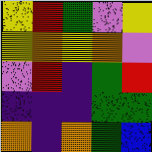[["yellow", "red", "green", "violet", "yellow"], ["yellow", "orange", "yellow", "orange", "violet"], ["violet", "red", "indigo", "green", "red"], ["indigo", "indigo", "indigo", "green", "green"], ["orange", "indigo", "orange", "green", "blue"]]